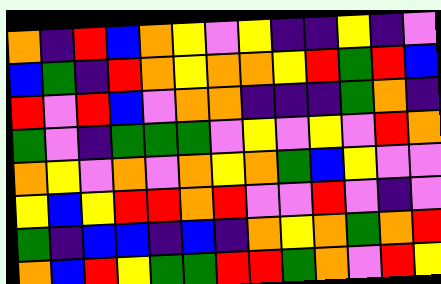[["orange", "indigo", "red", "blue", "orange", "yellow", "violet", "yellow", "indigo", "indigo", "yellow", "indigo", "violet"], ["blue", "green", "indigo", "red", "orange", "yellow", "orange", "orange", "yellow", "red", "green", "red", "blue"], ["red", "violet", "red", "blue", "violet", "orange", "orange", "indigo", "indigo", "indigo", "green", "orange", "indigo"], ["green", "violet", "indigo", "green", "green", "green", "violet", "yellow", "violet", "yellow", "violet", "red", "orange"], ["orange", "yellow", "violet", "orange", "violet", "orange", "yellow", "orange", "green", "blue", "yellow", "violet", "violet"], ["yellow", "blue", "yellow", "red", "red", "orange", "red", "violet", "violet", "red", "violet", "indigo", "violet"], ["green", "indigo", "blue", "blue", "indigo", "blue", "indigo", "orange", "yellow", "orange", "green", "orange", "red"], ["orange", "blue", "red", "yellow", "green", "green", "red", "red", "green", "orange", "violet", "red", "yellow"]]